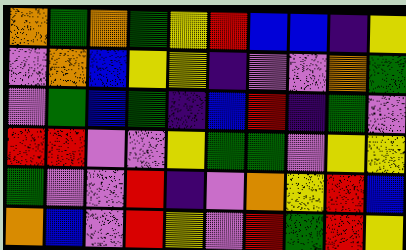[["orange", "green", "orange", "green", "yellow", "red", "blue", "blue", "indigo", "yellow"], ["violet", "orange", "blue", "yellow", "yellow", "indigo", "violet", "violet", "orange", "green"], ["violet", "green", "blue", "green", "indigo", "blue", "red", "indigo", "green", "violet"], ["red", "red", "violet", "violet", "yellow", "green", "green", "violet", "yellow", "yellow"], ["green", "violet", "violet", "red", "indigo", "violet", "orange", "yellow", "red", "blue"], ["orange", "blue", "violet", "red", "yellow", "violet", "red", "green", "red", "yellow"]]